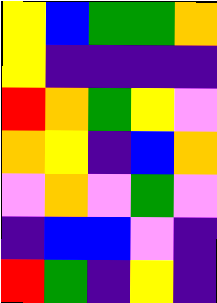[["yellow", "blue", "green", "green", "orange"], ["yellow", "indigo", "indigo", "indigo", "indigo"], ["red", "orange", "green", "yellow", "violet"], ["orange", "yellow", "indigo", "blue", "orange"], ["violet", "orange", "violet", "green", "violet"], ["indigo", "blue", "blue", "violet", "indigo"], ["red", "green", "indigo", "yellow", "indigo"]]